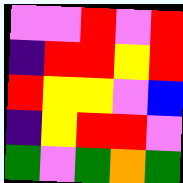[["violet", "violet", "red", "violet", "red"], ["indigo", "red", "red", "yellow", "red"], ["red", "yellow", "yellow", "violet", "blue"], ["indigo", "yellow", "red", "red", "violet"], ["green", "violet", "green", "orange", "green"]]